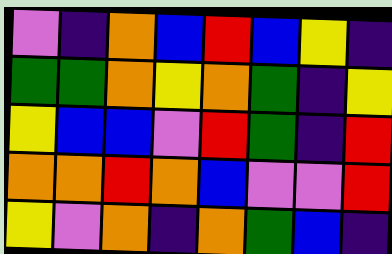[["violet", "indigo", "orange", "blue", "red", "blue", "yellow", "indigo"], ["green", "green", "orange", "yellow", "orange", "green", "indigo", "yellow"], ["yellow", "blue", "blue", "violet", "red", "green", "indigo", "red"], ["orange", "orange", "red", "orange", "blue", "violet", "violet", "red"], ["yellow", "violet", "orange", "indigo", "orange", "green", "blue", "indigo"]]